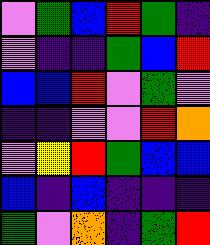[["violet", "green", "blue", "red", "green", "indigo"], ["violet", "indigo", "indigo", "green", "blue", "red"], ["blue", "blue", "red", "violet", "green", "violet"], ["indigo", "indigo", "violet", "violet", "red", "orange"], ["violet", "yellow", "red", "green", "blue", "blue"], ["blue", "indigo", "blue", "indigo", "indigo", "indigo"], ["green", "violet", "orange", "indigo", "green", "red"]]